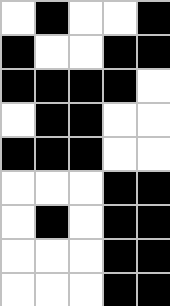[["white", "black", "white", "white", "black"], ["black", "white", "white", "black", "black"], ["black", "black", "black", "black", "white"], ["white", "black", "black", "white", "white"], ["black", "black", "black", "white", "white"], ["white", "white", "white", "black", "black"], ["white", "black", "white", "black", "black"], ["white", "white", "white", "black", "black"], ["white", "white", "white", "black", "black"]]